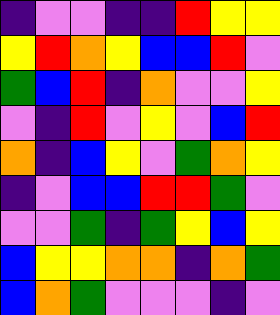[["indigo", "violet", "violet", "indigo", "indigo", "red", "yellow", "yellow"], ["yellow", "red", "orange", "yellow", "blue", "blue", "red", "violet"], ["green", "blue", "red", "indigo", "orange", "violet", "violet", "yellow"], ["violet", "indigo", "red", "violet", "yellow", "violet", "blue", "red"], ["orange", "indigo", "blue", "yellow", "violet", "green", "orange", "yellow"], ["indigo", "violet", "blue", "blue", "red", "red", "green", "violet"], ["violet", "violet", "green", "indigo", "green", "yellow", "blue", "yellow"], ["blue", "yellow", "yellow", "orange", "orange", "indigo", "orange", "green"], ["blue", "orange", "green", "violet", "violet", "violet", "indigo", "violet"]]